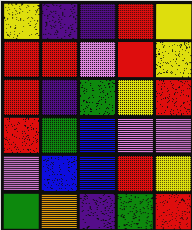[["yellow", "indigo", "indigo", "red", "yellow"], ["red", "red", "violet", "red", "yellow"], ["red", "indigo", "green", "yellow", "red"], ["red", "green", "blue", "violet", "violet"], ["violet", "blue", "blue", "red", "yellow"], ["green", "orange", "indigo", "green", "red"]]